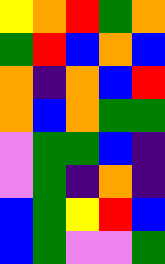[["yellow", "orange", "red", "green", "orange"], ["green", "red", "blue", "orange", "blue"], ["orange", "indigo", "orange", "blue", "red"], ["orange", "blue", "orange", "green", "green"], ["violet", "green", "green", "blue", "indigo"], ["violet", "green", "indigo", "orange", "indigo"], ["blue", "green", "yellow", "red", "blue"], ["blue", "green", "violet", "violet", "green"]]